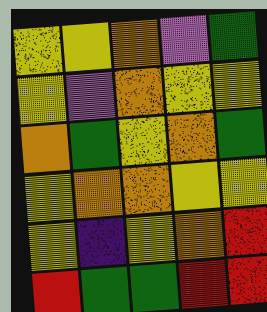[["yellow", "yellow", "orange", "violet", "green"], ["yellow", "violet", "orange", "yellow", "yellow"], ["orange", "green", "yellow", "orange", "green"], ["yellow", "orange", "orange", "yellow", "yellow"], ["yellow", "indigo", "yellow", "orange", "red"], ["red", "green", "green", "red", "red"]]